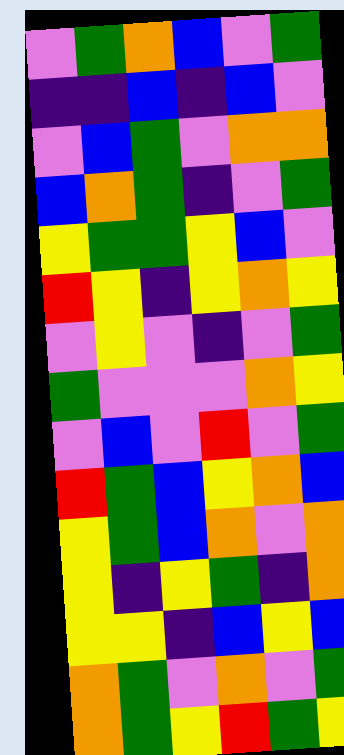[["violet", "green", "orange", "blue", "violet", "green"], ["indigo", "indigo", "blue", "indigo", "blue", "violet"], ["violet", "blue", "green", "violet", "orange", "orange"], ["blue", "orange", "green", "indigo", "violet", "green"], ["yellow", "green", "green", "yellow", "blue", "violet"], ["red", "yellow", "indigo", "yellow", "orange", "yellow"], ["violet", "yellow", "violet", "indigo", "violet", "green"], ["green", "violet", "violet", "violet", "orange", "yellow"], ["violet", "blue", "violet", "red", "violet", "green"], ["red", "green", "blue", "yellow", "orange", "blue"], ["yellow", "green", "blue", "orange", "violet", "orange"], ["yellow", "indigo", "yellow", "green", "indigo", "orange"], ["yellow", "yellow", "indigo", "blue", "yellow", "blue"], ["orange", "green", "violet", "orange", "violet", "green"], ["orange", "green", "yellow", "red", "green", "yellow"]]